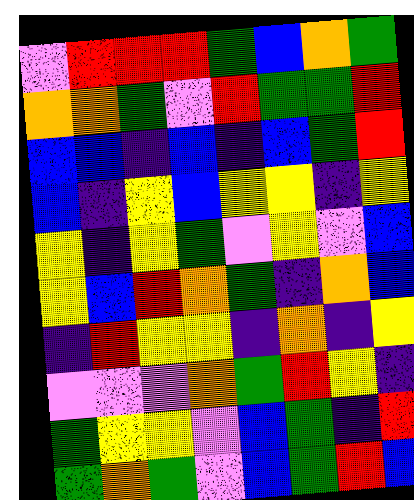[["violet", "red", "red", "red", "green", "blue", "orange", "green"], ["orange", "orange", "green", "violet", "red", "green", "green", "red"], ["blue", "blue", "indigo", "blue", "indigo", "blue", "green", "red"], ["blue", "indigo", "yellow", "blue", "yellow", "yellow", "indigo", "yellow"], ["yellow", "indigo", "yellow", "green", "violet", "yellow", "violet", "blue"], ["yellow", "blue", "red", "orange", "green", "indigo", "orange", "blue"], ["indigo", "red", "yellow", "yellow", "indigo", "orange", "indigo", "yellow"], ["violet", "violet", "violet", "orange", "green", "red", "yellow", "indigo"], ["green", "yellow", "yellow", "violet", "blue", "green", "indigo", "red"], ["green", "orange", "green", "violet", "blue", "green", "red", "blue"]]